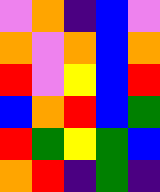[["violet", "orange", "indigo", "blue", "violet"], ["orange", "violet", "orange", "blue", "orange"], ["red", "violet", "yellow", "blue", "red"], ["blue", "orange", "red", "blue", "green"], ["red", "green", "yellow", "green", "blue"], ["orange", "red", "indigo", "green", "indigo"]]